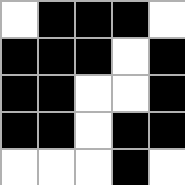[["white", "black", "black", "black", "white"], ["black", "black", "black", "white", "black"], ["black", "black", "white", "white", "black"], ["black", "black", "white", "black", "black"], ["white", "white", "white", "black", "white"]]